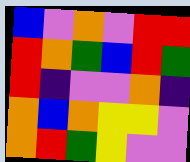[["blue", "violet", "orange", "violet", "red", "red"], ["red", "orange", "green", "blue", "red", "green"], ["red", "indigo", "violet", "violet", "orange", "indigo"], ["orange", "blue", "orange", "yellow", "yellow", "violet"], ["orange", "red", "green", "yellow", "violet", "violet"]]